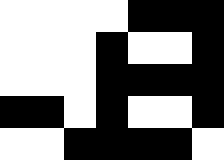[["white", "white", "white", "white", "black", "black", "black"], ["white", "white", "white", "black", "white", "white", "black"], ["white", "white", "white", "black", "black", "black", "black"], ["black", "black", "white", "black", "white", "white", "black"], ["white", "white", "black", "black", "black", "black", "white"]]